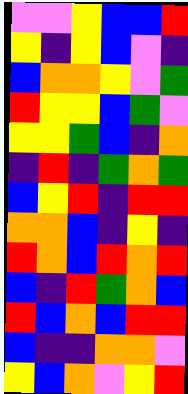[["violet", "violet", "yellow", "blue", "blue", "red"], ["yellow", "indigo", "yellow", "blue", "violet", "indigo"], ["blue", "orange", "orange", "yellow", "violet", "green"], ["red", "yellow", "yellow", "blue", "green", "violet"], ["yellow", "yellow", "green", "blue", "indigo", "orange"], ["indigo", "red", "indigo", "green", "orange", "green"], ["blue", "yellow", "red", "indigo", "red", "red"], ["orange", "orange", "blue", "indigo", "yellow", "indigo"], ["red", "orange", "blue", "red", "orange", "red"], ["blue", "indigo", "red", "green", "orange", "blue"], ["red", "blue", "orange", "blue", "red", "red"], ["blue", "indigo", "indigo", "orange", "orange", "violet"], ["yellow", "blue", "orange", "violet", "yellow", "red"]]